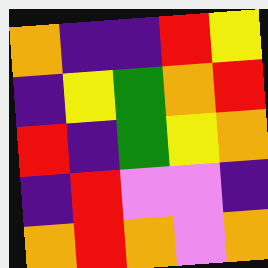[["orange", "indigo", "indigo", "red", "yellow"], ["indigo", "yellow", "green", "orange", "red"], ["red", "indigo", "green", "yellow", "orange"], ["indigo", "red", "violet", "violet", "indigo"], ["orange", "red", "orange", "violet", "orange"]]